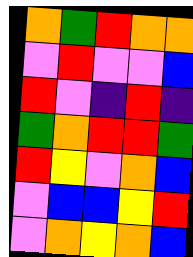[["orange", "green", "red", "orange", "orange"], ["violet", "red", "violet", "violet", "blue"], ["red", "violet", "indigo", "red", "indigo"], ["green", "orange", "red", "red", "green"], ["red", "yellow", "violet", "orange", "blue"], ["violet", "blue", "blue", "yellow", "red"], ["violet", "orange", "yellow", "orange", "blue"]]